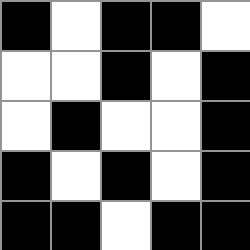[["black", "white", "black", "black", "white"], ["white", "white", "black", "white", "black"], ["white", "black", "white", "white", "black"], ["black", "white", "black", "white", "black"], ["black", "black", "white", "black", "black"]]